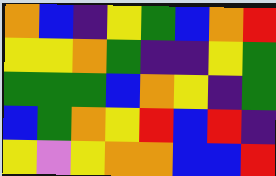[["orange", "blue", "indigo", "yellow", "green", "blue", "orange", "red"], ["yellow", "yellow", "orange", "green", "indigo", "indigo", "yellow", "green"], ["green", "green", "green", "blue", "orange", "yellow", "indigo", "green"], ["blue", "green", "orange", "yellow", "red", "blue", "red", "indigo"], ["yellow", "violet", "yellow", "orange", "orange", "blue", "blue", "red"]]